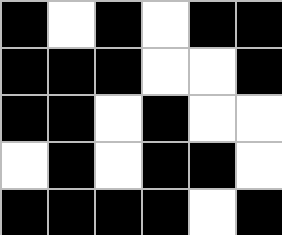[["black", "white", "black", "white", "black", "black"], ["black", "black", "black", "white", "white", "black"], ["black", "black", "white", "black", "white", "white"], ["white", "black", "white", "black", "black", "white"], ["black", "black", "black", "black", "white", "black"]]